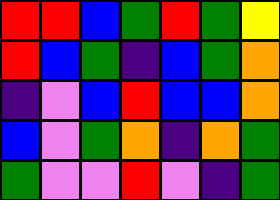[["red", "red", "blue", "green", "red", "green", "yellow"], ["red", "blue", "green", "indigo", "blue", "green", "orange"], ["indigo", "violet", "blue", "red", "blue", "blue", "orange"], ["blue", "violet", "green", "orange", "indigo", "orange", "green"], ["green", "violet", "violet", "red", "violet", "indigo", "green"]]